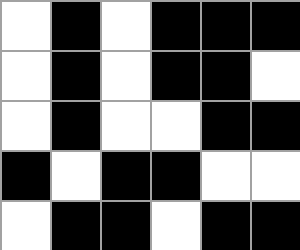[["white", "black", "white", "black", "black", "black"], ["white", "black", "white", "black", "black", "white"], ["white", "black", "white", "white", "black", "black"], ["black", "white", "black", "black", "white", "white"], ["white", "black", "black", "white", "black", "black"]]